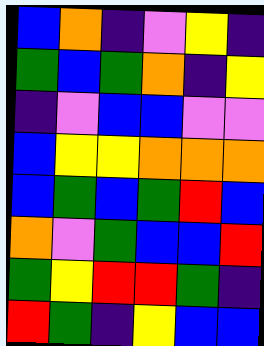[["blue", "orange", "indigo", "violet", "yellow", "indigo"], ["green", "blue", "green", "orange", "indigo", "yellow"], ["indigo", "violet", "blue", "blue", "violet", "violet"], ["blue", "yellow", "yellow", "orange", "orange", "orange"], ["blue", "green", "blue", "green", "red", "blue"], ["orange", "violet", "green", "blue", "blue", "red"], ["green", "yellow", "red", "red", "green", "indigo"], ["red", "green", "indigo", "yellow", "blue", "blue"]]